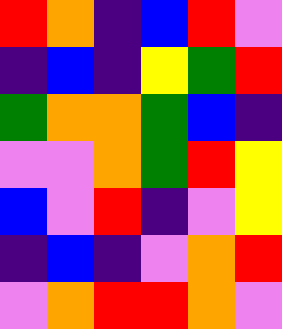[["red", "orange", "indigo", "blue", "red", "violet"], ["indigo", "blue", "indigo", "yellow", "green", "red"], ["green", "orange", "orange", "green", "blue", "indigo"], ["violet", "violet", "orange", "green", "red", "yellow"], ["blue", "violet", "red", "indigo", "violet", "yellow"], ["indigo", "blue", "indigo", "violet", "orange", "red"], ["violet", "orange", "red", "red", "orange", "violet"]]